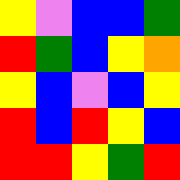[["yellow", "violet", "blue", "blue", "green"], ["red", "green", "blue", "yellow", "orange"], ["yellow", "blue", "violet", "blue", "yellow"], ["red", "blue", "red", "yellow", "blue"], ["red", "red", "yellow", "green", "red"]]